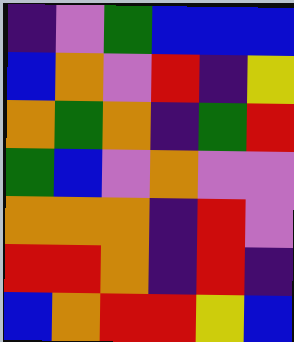[["indigo", "violet", "green", "blue", "blue", "blue"], ["blue", "orange", "violet", "red", "indigo", "yellow"], ["orange", "green", "orange", "indigo", "green", "red"], ["green", "blue", "violet", "orange", "violet", "violet"], ["orange", "orange", "orange", "indigo", "red", "violet"], ["red", "red", "orange", "indigo", "red", "indigo"], ["blue", "orange", "red", "red", "yellow", "blue"]]